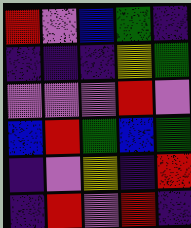[["red", "violet", "blue", "green", "indigo"], ["indigo", "indigo", "indigo", "yellow", "green"], ["violet", "violet", "violet", "red", "violet"], ["blue", "red", "green", "blue", "green"], ["indigo", "violet", "yellow", "indigo", "red"], ["indigo", "red", "violet", "red", "indigo"]]